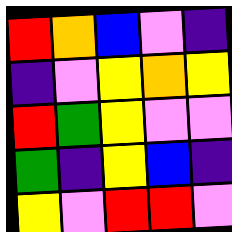[["red", "orange", "blue", "violet", "indigo"], ["indigo", "violet", "yellow", "orange", "yellow"], ["red", "green", "yellow", "violet", "violet"], ["green", "indigo", "yellow", "blue", "indigo"], ["yellow", "violet", "red", "red", "violet"]]